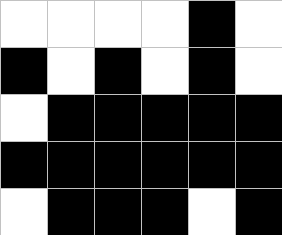[["white", "white", "white", "white", "black", "white"], ["black", "white", "black", "white", "black", "white"], ["white", "black", "black", "black", "black", "black"], ["black", "black", "black", "black", "black", "black"], ["white", "black", "black", "black", "white", "black"]]